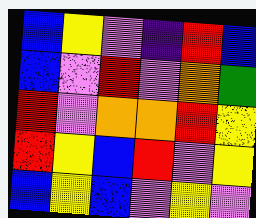[["blue", "yellow", "violet", "indigo", "red", "blue"], ["blue", "violet", "red", "violet", "orange", "green"], ["red", "violet", "orange", "orange", "red", "yellow"], ["red", "yellow", "blue", "red", "violet", "yellow"], ["blue", "yellow", "blue", "violet", "yellow", "violet"]]